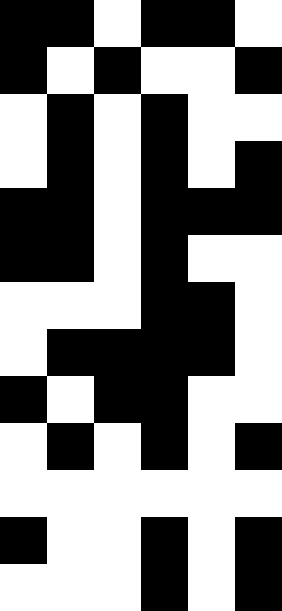[["black", "black", "white", "black", "black", "white"], ["black", "white", "black", "white", "white", "black"], ["white", "black", "white", "black", "white", "white"], ["white", "black", "white", "black", "white", "black"], ["black", "black", "white", "black", "black", "black"], ["black", "black", "white", "black", "white", "white"], ["white", "white", "white", "black", "black", "white"], ["white", "black", "black", "black", "black", "white"], ["black", "white", "black", "black", "white", "white"], ["white", "black", "white", "black", "white", "black"], ["white", "white", "white", "white", "white", "white"], ["black", "white", "white", "black", "white", "black"], ["white", "white", "white", "black", "white", "black"]]